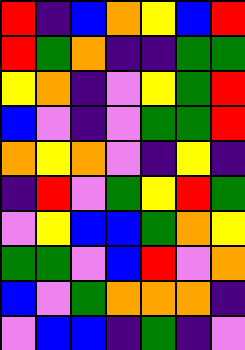[["red", "indigo", "blue", "orange", "yellow", "blue", "red"], ["red", "green", "orange", "indigo", "indigo", "green", "green"], ["yellow", "orange", "indigo", "violet", "yellow", "green", "red"], ["blue", "violet", "indigo", "violet", "green", "green", "red"], ["orange", "yellow", "orange", "violet", "indigo", "yellow", "indigo"], ["indigo", "red", "violet", "green", "yellow", "red", "green"], ["violet", "yellow", "blue", "blue", "green", "orange", "yellow"], ["green", "green", "violet", "blue", "red", "violet", "orange"], ["blue", "violet", "green", "orange", "orange", "orange", "indigo"], ["violet", "blue", "blue", "indigo", "green", "indigo", "violet"]]